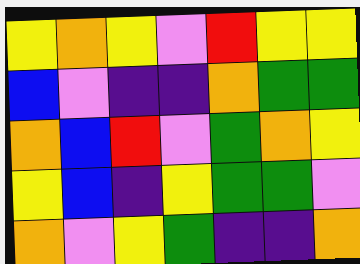[["yellow", "orange", "yellow", "violet", "red", "yellow", "yellow"], ["blue", "violet", "indigo", "indigo", "orange", "green", "green"], ["orange", "blue", "red", "violet", "green", "orange", "yellow"], ["yellow", "blue", "indigo", "yellow", "green", "green", "violet"], ["orange", "violet", "yellow", "green", "indigo", "indigo", "orange"]]